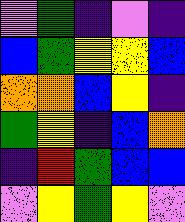[["violet", "green", "indigo", "violet", "indigo"], ["blue", "green", "yellow", "yellow", "blue"], ["orange", "orange", "blue", "yellow", "indigo"], ["green", "yellow", "indigo", "blue", "orange"], ["indigo", "red", "green", "blue", "blue"], ["violet", "yellow", "green", "yellow", "violet"]]